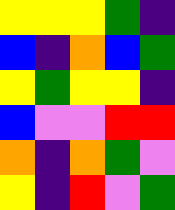[["yellow", "yellow", "yellow", "green", "indigo"], ["blue", "indigo", "orange", "blue", "green"], ["yellow", "green", "yellow", "yellow", "indigo"], ["blue", "violet", "violet", "red", "red"], ["orange", "indigo", "orange", "green", "violet"], ["yellow", "indigo", "red", "violet", "green"]]